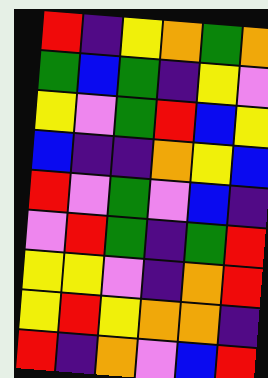[["red", "indigo", "yellow", "orange", "green", "orange"], ["green", "blue", "green", "indigo", "yellow", "violet"], ["yellow", "violet", "green", "red", "blue", "yellow"], ["blue", "indigo", "indigo", "orange", "yellow", "blue"], ["red", "violet", "green", "violet", "blue", "indigo"], ["violet", "red", "green", "indigo", "green", "red"], ["yellow", "yellow", "violet", "indigo", "orange", "red"], ["yellow", "red", "yellow", "orange", "orange", "indigo"], ["red", "indigo", "orange", "violet", "blue", "red"]]